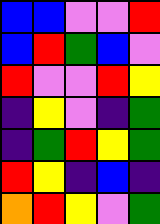[["blue", "blue", "violet", "violet", "red"], ["blue", "red", "green", "blue", "violet"], ["red", "violet", "violet", "red", "yellow"], ["indigo", "yellow", "violet", "indigo", "green"], ["indigo", "green", "red", "yellow", "green"], ["red", "yellow", "indigo", "blue", "indigo"], ["orange", "red", "yellow", "violet", "green"]]